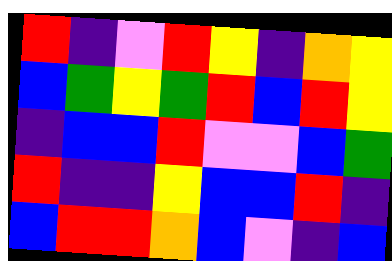[["red", "indigo", "violet", "red", "yellow", "indigo", "orange", "yellow"], ["blue", "green", "yellow", "green", "red", "blue", "red", "yellow"], ["indigo", "blue", "blue", "red", "violet", "violet", "blue", "green"], ["red", "indigo", "indigo", "yellow", "blue", "blue", "red", "indigo"], ["blue", "red", "red", "orange", "blue", "violet", "indigo", "blue"]]